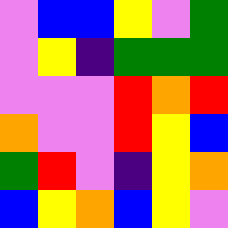[["violet", "blue", "blue", "yellow", "violet", "green"], ["violet", "yellow", "indigo", "green", "green", "green"], ["violet", "violet", "violet", "red", "orange", "red"], ["orange", "violet", "violet", "red", "yellow", "blue"], ["green", "red", "violet", "indigo", "yellow", "orange"], ["blue", "yellow", "orange", "blue", "yellow", "violet"]]